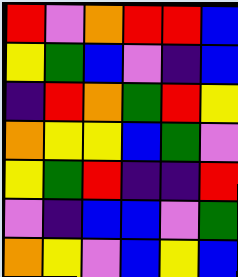[["red", "violet", "orange", "red", "red", "blue"], ["yellow", "green", "blue", "violet", "indigo", "blue"], ["indigo", "red", "orange", "green", "red", "yellow"], ["orange", "yellow", "yellow", "blue", "green", "violet"], ["yellow", "green", "red", "indigo", "indigo", "red"], ["violet", "indigo", "blue", "blue", "violet", "green"], ["orange", "yellow", "violet", "blue", "yellow", "blue"]]